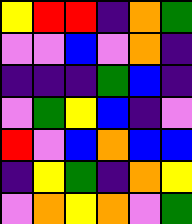[["yellow", "red", "red", "indigo", "orange", "green"], ["violet", "violet", "blue", "violet", "orange", "indigo"], ["indigo", "indigo", "indigo", "green", "blue", "indigo"], ["violet", "green", "yellow", "blue", "indigo", "violet"], ["red", "violet", "blue", "orange", "blue", "blue"], ["indigo", "yellow", "green", "indigo", "orange", "yellow"], ["violet", "orange", "yellow", "orange", "violet", "green"]]